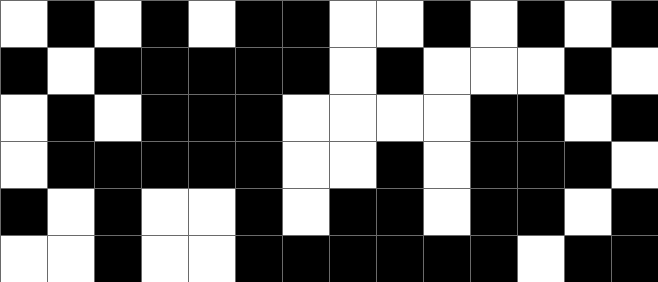[["white", "black", "white", "black", "white", "black", "black", "white", "white", "black", "white", "black", "white", "black"], ["black", "white", "black", "black", "black", "black", "black", "white", "black", "white", "white", "white", "black", "white"], ["white", "black", "white", "black", "black", "black", "white", "white", "white", "white", "black", "black", "white", "black"], ["white", "black", "black", "black", "black", "black", "white", "white", "black", "white", "black", "black", "black", "white"], ["black", "white", "black", "white", "white", "black", "white", "black", "black", "white", "black", "black", "white", "black"], ["white", "white", "black", "white", "white", "black", "black", "black", "black", "black", "black", "white", "black", "black"]]